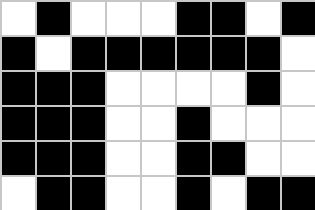[["white", "black", "white", "white", "white", "black", "black", "white", "black"], ["black", "white", "black", "black", "black", "black", "black", "black", "white"], ["black", "black", "black", "white", "white", "white", "white", "black", "white"], ["black", "black", "black", "white", "white", "black", "white", "white", "white"], ["black", "black", "black", "white", "white", "black", "black", "white", "white"], ["white", "black", "black", "white", "white", "black", "white", "black", "black"]]